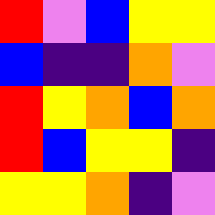[["red", "violet", "blue", "yellow", "yellow"], ["blue", "indigo", "indigo", "orange", "violet"], ["red", "yellow", "orange", "blue", "orange"], ["red", "blue", "yellow", "yellow", "indigo"], ["yellow", "yellow", "orange", "indigo", "violet"]]